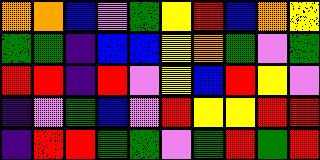[["orange", "orange", "blue", "violet", "green", "yellow", "red", "blue", "orange", "yellow"], ["green", "green", "indigo", "blue", "blue", "yellow", "orange", "green", "violet", "green"], ["red", "red", "indigo", "red", "violet", "yellow", "blue", "red", "yellow", "violet"], ["indigo", "violet", "green", "blue", "violet", "red", "yellow", "yellow", "red", "red"], ["indigo", "red", "red", "green", "green", "violet", "green", "red", "green", "red"]]